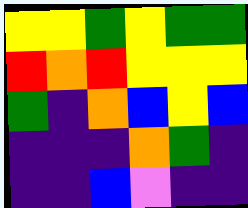[["yellow", "yellow", "green", "yellow", "green", "green"], ["red", "orange", "red", "yellow", "yellow", "yellow"], ["green", "indigo", "orange", "blue", "yellow", "blue"], ["indigo", "indigo", "indigo", "orange", "green", "indigo"], ["indigo", "indigo", "blue", "violet", "indigo", "indigo"]]